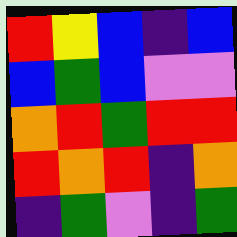[["red", "yellow", "blue", "indigo", "blue"], ["blue", "green", "blue", "violet", "violet"], ["orange", "red", "green", "red", "red"], ["red", "orange", "red", "indigo", "orange"], ["indigo", "green", "violet", "indigo", "green"]]